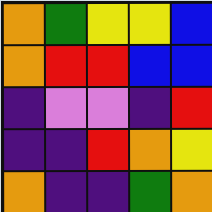[["orange", "green", "yellow", "yellow", "blue"], ["orange", "red", "red", "blue", "blue"], ["indigo", "violet", "violet", "indigo", "red"], ["indigo", "indigo", "red", "orange", "yellow"], ["orange", "indigo", "indigo", "green", "orange"]]